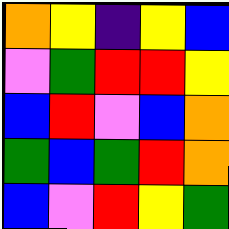[["orange", "yellow", "indigo", "yellow", "blue"], ["violet", "green", "red", "red", "yellow"], ["blue", "red", "violet", "blue", "orange"], ["green", "blue", "green", "red", "orange"], ["blue", "violet", "red", "yellow", "green"]]